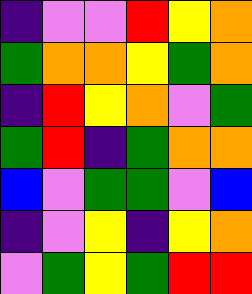[["indigo", "violet", "violet", "red", "yellow", "orange"], ["green", "orange", "orange", "yellow", "green", "orange"], ["indigo", "red", "yellow", "orange", "violet", "green"], ["green", "red", "indigo", "green", "orange", "orange"], ["blue", "violet", "green", "green", "violet", "blue"], ["indigo", "violet", "yellow", "indigo", "yellow", "orange"], ["violet", "green", "yellow", "green", "red", "red"]]